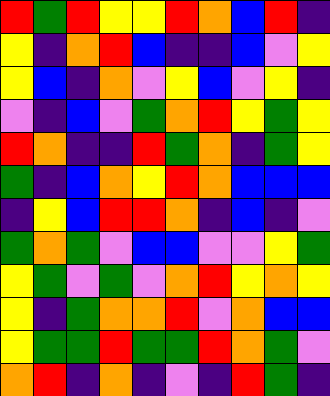[["red", "green", "red", "yellow", "yellow", "red", "orange", "blue", "red", "indigo"], ["yellow", "indigo", "orange", "red", "blue", "indigo", "indigo", "blue", "violet", "yellow"], ["yellow", "blue", "indigo", "orange", "violet", "yellow", "blue", "violet", "yellow", "indigo"], ["violet", "indigo", "blue", "violet", "green", "orange", "red", "yellow", "green", "yellow"], ["red", "orange", "indigo", "indigo", "red", "green", "orange", "indigo", "green", "yellow"], ["green", "indigo", "blue", "orange", "yellow", "red", "orange", "blue", "blue", "blue"], ["indigo", "yellow", "blue", "red", "red", "orange", "indigo", "blue", "indigo", "violet"], ["green", "orange", "green", "violet", "blue", "blue", "violet", "violet", "yellow", "green"], ["yellow", "green", "violet", "green", "violet", "orange", "red", "yellow", "orange", "yellow"], ["yellow", "indigo", "green", "orange", "orange", "red", "violet", "orange", "blue", "blue"], ["yellow", "green", "green", "red", "green", "green", "red", "orange", "green", "violet"], ["orange", "red", "indigo", "orange", "indigo", "violet", "indigo", "red", "green", "indigo"]]